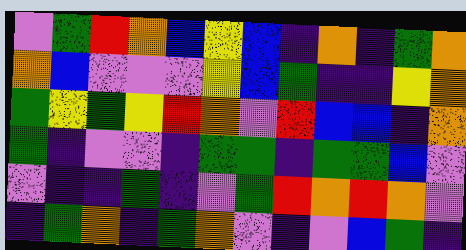[["violet", "green", "red", "orange", "blue", "yellow", "blue", "indigo", "orange", "indigo", "green", "orange"], ["orange", "blue", "violet", "violet", "violet", "yellow", "blue", "green", "indigo", "indigo", "yellow", "orange"], ["green", "yellow", "green", "yellow", "red", "orange", "violet", "red", "blue", "blue", "indigo", "orange"], ["green", "indigo", "violet", "violet", "indigo", "green", "green", "indigo", "green", "green", "blue", "violet"], ["violet", "indigo", "indigo", "green", "indigo", "violet", "green", "red", "orange", "red", "orange", "violet"], ["indigo", "green", "orange", "indigo", "green", "orange", "violet", "indigo", "violet", "blue", "green", "indigo"]]